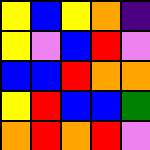[["yellow", "blue", "yellow", "orange", "indigo"], ["yellow", "violet", "blue", "red", "violet"], ["blue", "blue", "red", "orange", "orange"], ["yellow", "red", "blue", "blue", "green"], ["orange", "red", "orange", "red", "violet"]]